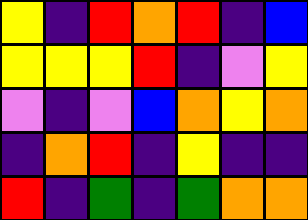[["yellow", "indigo", "red", "orange", "red", "indigo", "blue"], ["yellow", "yellow", "yellow", "red", "indigo", "violet", "yellow"], ["violet", "indigo", "violet", "blue", "orange", "yellow", "orange"], ["indigo", "orange", "red", "indigo", "yellow", "indigo", "indigo"], ["red", "indigo", "green", "indigo", "green", "orange", "orange"]]